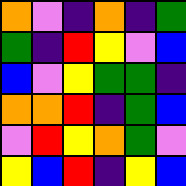[["orange", "violet", "indigo", "orange", "indigo", "green"], ["green", "indigo", "red", "yellow", "violet", "blue"], ["blue", "violet", "yellow", "green", "green", "indigo"], ["orange", "orange", "red", "indigo", "green", "blue"], ["violet", "red", "yellow", "orange", "green", "violet"], ["yellow", "blue", "red", "indigo", "yellow", "blue"]]